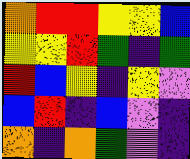[["orange", "red", "red", "yellow", "yellow", "blue"], ["yellow", "yellow", "red", "green", "indigo", "green"], ["red", "blue", "yellow", "indigo", "yellow", "violet"], ["blue", "red", "indigo", "blue", "violet", "indigo"], ["orange", "indigo", "orange", "green", "violet", "indigo"]]